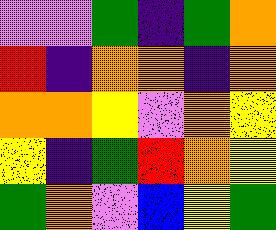[["violet", "violet", "green", "indigo", "green", "orange"], ["red", "indigo", "orange", "orange", "indigo", "orange"], ["orange", "orange", "yellow", "violet", "orange", "yellow"], ["yellow", "indigo", "green", "red", "orange", "yellow"], ["green", "orange", "violet", "blue", "yellow", "green"]]